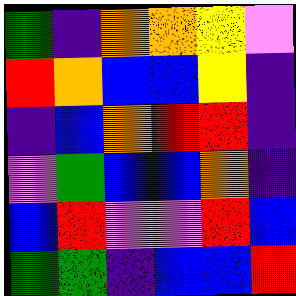[["green", "indigo", "orange", "orange", "yellow", "violet"], ["red", "orange", "blue", "blue", "yellow", "indigo"], ["indigo", "blue", "orange", "red", "red", "indigo"], ["violet", "green", "blue", "blue", "orange", "indigo"], ["blue", "red", "violet", "violet", "red", "blue"], ["green", "green", "indigo", "blue", "blue", "red"]]